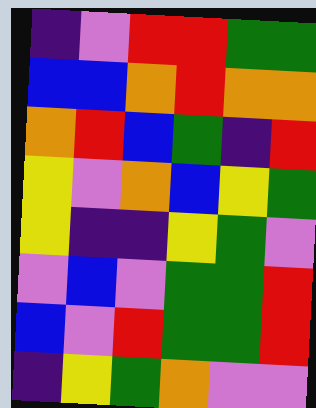[["indigo", "violet", "red", "red", "green", "green"], ["blue", "blue", "orange", "red", "orange", "orange"], ["orange", "red", "blue", "green", "indigo", "red"], ["yellow", "violet", "orange", "blue", "yellow", "green"], ["yellow", "indigo", "indigo", "yellow", "green", "violet"], ["violet", "blue", "violet", "green", "green", "red"], ["blue", "violet", "red", "green", "green", "red"], ["indigo", "yellow", "green", "orange", "violet", "violet"]]